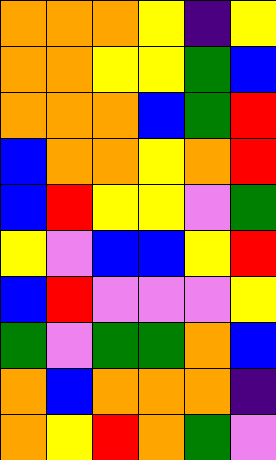[["orange", "orange", "orange", "yellow", "indigo", "yellow"], ["orange", "orange", "yellow", "yellow", "green", "blue"], ["orange", "orange", "orange", "blue", "green", "red"], ["blue", "orange", "orange", "yellow", "orange", "red"], ["blue", "red", "yellow", "yellow", "violet", "green"], ["yellow", "violet", "blue", "blue", "yellow", "red"], ["blue", "red", "violet", "violet", "violet", "yellow"], ["green", "violet", "green", "green", "orange", "blue"], ["orange", "blue", "orange", "orange", "orange", "indigo"], ["orange", "yellow", "red", "orange", "green", "violet"]]